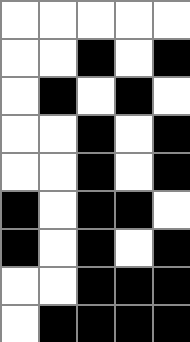[["white", "white", "white", "white", "white"], ["white", "white", "black", "white", "black"], ["white", "black", "white", "black", "white"], ["white", "white", "black", "white", "black"], ["white", "white", "black", "white", "black"], ["black", "white", "black", "black", "white"], ["black", "white", "black", "white", "black"], ["white", "white", "black", "black", "black"], ["white", "black", "black", "black", "black"]]